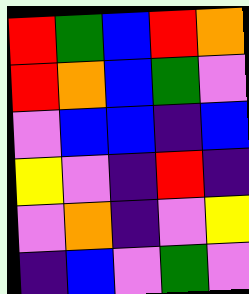[["red", "green", "blue", "red", "orange"], ["red", "orange", "blue", "green", "violet"], ["violet", "blue", "blue", "indigo", "blue"], ["yellow", "violet", "indigo", "red", "indigo"], ["violet", "orange", "indigo", "violet", "yellow"], ["indigo", "blue", "violet", "green", "violet"]]